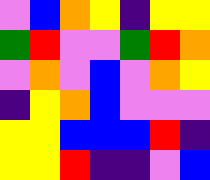[["violet", "blue", "orange", "yellow", "indigo", "yellow", "yellow"], ["green", "red", "violet", "violet", "green", "red", "orange"], ["violet", "orange", "violet", "blue", "violet", "orange", "yellow"], ["indigo", "yellow", "orange", "blue", "violet", "violet", "violet"], ["yellow", "yellow", "blue", "blue", "blue", "red", "indigo"], ["yellow", "yellow", "red", "indigo", "indigo", "violet", "blue"]]